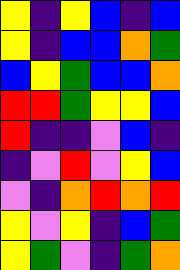[["yellow", "indigo", "yellow", "blue", "indigo", "blue"], ["yellow", "indigo", "blue", "blue", "orange", "green"], ["blue", "yellow", "green", "blue", "blue", "orange"], ["red", "red", "green", "yellow", "yellow", "blue"], ["red", "indigo", "indigo", "violet", "blue", "indigo"], ["indigo", "violet", "red", "violet", "yellow", "blue"], ["violet", "indigo", "orange", "red", "orange", "red"], ["yellow", "violet", "yellow", "indigo", "blue", "green"], ["yellow", "green", "violet", "indigo", "green", "orange"]]